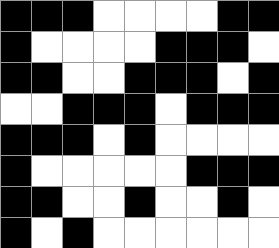[["black", "black", "black", "white", "white", "white", "white", "black", "black"], ["black", "white", "white", "white", "white", "black", "black", "black", "white"], ["black", "black", "white", "white", "black", "black", "black", "white", "black"], ["white", "white", "black", "black", "black", "white", "black", "black", "black"], ["black", "black", "black", "white", "black", "white", "white", "white", "white"], ["black", "white", "white", "white", "white", "white", "black", "black", "black"], ["black", "black", "white", "white", "black", "white", "white", "black", "white"], ["black", "white", "black", "white", "white", "white", "white", "white", "white"]]